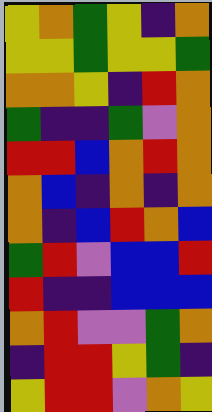[["yellow", "orange", "green", "yellow", "indigo", "orange"], ["yellow", "yellow", "green", "yellow", "yellow", "green"], ["orange", "orange", "yellow", "indigo", "red", "orange"], ["green", "indigo", "indigo", "green", "violet", "orange"], ["red", "red", "blue", "orange", "red", "orange"], ["orange", "blue", "indigo", "orange", "indigo", "orange"], ["orange", "indigo", "blue", "red", "orange", "blue"], ["green", "red", "violet", "blue", "blue", "red"], ["red", "indigo", "indigo", "blue", "blue", "blue"], ["orange", "red", "violet", "violet", "green", "orange"], ["indigo", "red", "red", "yellow", "green", "indigo"], ["yellow", "red", "red", "violet", "orange", "yellow"]]